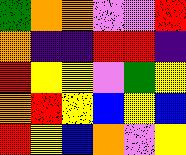[["green", "orange", "orange", "violet", "violet", "red"], ["orange", "indigo", "indigo", "red", "red", "indigo"], ["red", "yellow", "yellow", "violet", "green", "yellow"], ["orange", "red", "yellow", "blue", "yellow", "blue"], ["red", "yellow", "blue", "orange", "violet", "yellow"]]